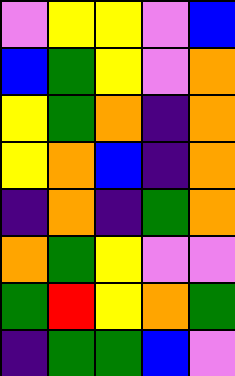[["violet", "yellow", "yellow", "violet", "blue"], ["blue", "green", "yellow", "violet", "orange"], ["yellow", "green", "orange", "indigo", "orange"], ["yellow", "orange", "blue", "indigo", "orange"], ["indigo", "orange", "indigo", "green", "orange"], ["orange", "green", "yellow", "violet", "violet"], ["green", "red", "yellow", "orange", "green"], ["indigo", "green", "green", "blue", "violet"]]